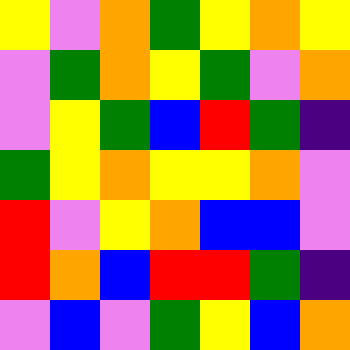[["yellow", "violet", "orange", "green", "yellow", "orange", "yellow"], ["violet", "green", "orange", "yellow", "green", "violet", "orange"], ["violet", "yellow", "green", "blue", "red", "green", "indigo"], ["green", "yellow", "orange", "yellow", "yellow", "orange", "violet"], ["red", "violet", "yellow", "orange", "blue", "blue", "violet"], ["red", "orange", "blue", "red", "red", "green", "indigo"], ["violet", "blue", "violet", "green", "yellow", "blue", "orange"]]